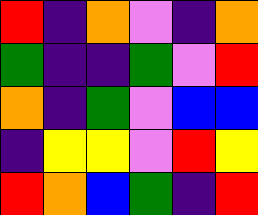[["red", "indigo", "orange", "violet", "indigo", "orange"], ["green", "indigo", "indigo", "green", "violet", "red"], ["orange", "indigo", "green", "violet", "blue", "blue"], ["indigo", "yellow", "yellow", "violet", "red", "yellow"], ["red", "orange", "blue", "green", "indigo", "red"]]